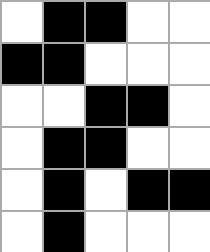[["white", "black", "black", "white", "white"], ["black", "black", "white", "white", "white"], ["white", "white", "black", "black", "white"], ["white", "black", "black", "white", "white"], ["white", "black", "white", "black", "black"], ["white", "black", "white", "white", "white"]]